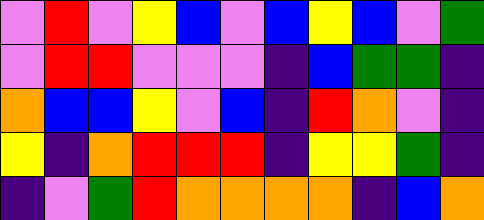[["violet", "red", "violet", "yellow", "blue", "violet", "blue", "yellow", "blue", "violet", "green"], ["violet", "red", "red", "violet", "violet", "violet", "indigo", "blue", "green", "green", "indigo"], ["orange", "blue", "blue", "yellow", "violet", "blue", "indigo", "red", "orange", "violet", "indigo"], ["yellow", "indigo", "orange", "red", "red", "red", "indigo", "yellow", "yellow", "green", "indigo"], ["indigo", "violet", "green", "red", "orange", "orange", "orange", "orange", "indigo", "blue", "orange"]]